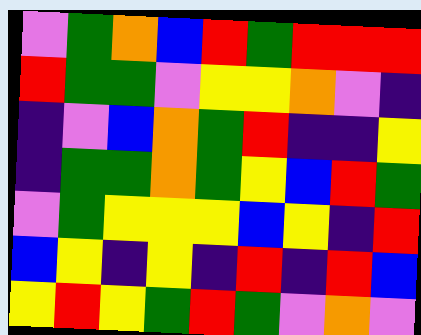[["violet", "green", "orange", "blue", "red", "green", "red", "red", "red"], ["red", "green", "green", "violet", "yellow", "yellow", "orange", "violet", "indigo"], ["indigo", "violet", "blue", "orange", "green", "red", "indigo", "indigo", "yellow"], ["indigo", "green", "green", "orange", "green", "yellow", "blue", "red", "green"], ["violet", "green", "yellow", "yellow", "yellow", "blue", "yellow", "indigo", "red"], ["blue", "yellow", "indigo", "yellow", "indigo", "red", "indigo", "red", "blue"], ["yellow", "red", "yellow", "green", "red", "green", "violet", "orange", "violet"]]